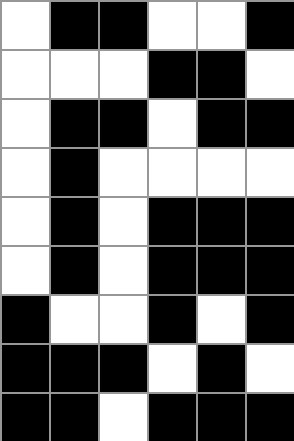[["white", "black", "black", "white", "white", "black"], ["white", "white", "white", "black", "black", "white"], ["white", "black", "black", "white", "black", "black"], ["white", "black", "white", "white", "white", "white"], ["white", "black", "white", "black", "black", "black"], ["white", "black", "white", "black", "black", "black"], ["black", "white", "white", "black", "white", "black"], ["black", "black", "black", "white", "black", "white"], ["black", "black", "white", "black", "black", "black"]]